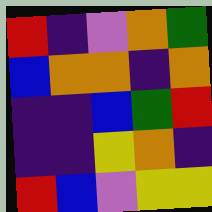[["red", "indigo", "violet", "orange", "green"], ["blue", "orange", "orange", "indigo", "orange"], ["indigo", "indigo", "blue", "green", "red"], ["indigo", "indigo", "yellow", "orange", "indigo"], ["red", "blue", "violet", "yellow", "yellow"]]